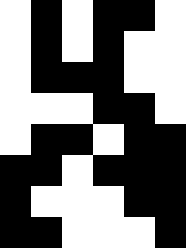[["white", "black", "white", "black", "black", "white"], ["white", "black", "white", "black", "white", "white"], ["white", "black", "black", "black", "white", "white"], ["white", "white", "white", "black", "black", "white"], ["white", "black", "black", "white", "black", "black"], ["black", "black", "white", "black", "black", "black"], ["black", "white", "white", "white", "black", "black"], ["black", "black", "white", "white", "white", "black"]]